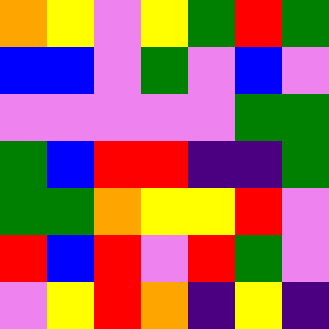[["orange", "yellow", "violet", "yellow", "green", "red", "green"], ["blue", "blue", "violet", "green", "violet", "blue", "violet"], ["violet", "violet", "violet", "violet", "violet", "green", "green"], ["green", "blue", "red", "red", "indigo", "indigo", "green"], ["green", "green", "orange", "yellow", "yellow", "red", "violet"], ["red", "blue", "red", "violet", "red", "green", "violet"], ["violet", "yellow", "red", "orange", "indigo", "yellow", "indigo"]]